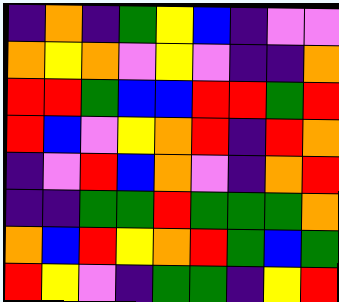[["indigo", "orange", "indigo", "green", "yellow", "blue", "indigo", "violet", "violet"], ["orange", "yellow", "orange", "violet", "yellow", "violet", "indigo", "indigo", "orange"], ["red", "red", "green", "blue", "blue", "red", "red", "green", "red"], ["red", "blue", "violet", "yellow", "orange", "red", "indigo", "red", "orange"], ["indigo", "violet", "red", "blue", "orange", "violet", "indigo", "orange", "red"], ["indigo", "indigo", "green", "green", "red", "green", "green", "green", "orange"], ["orange", "blue", "red", "yellow", "orange", "red", "green", "blue", "green"], ["red", "yellow", "violet", "indigo", "green", "green", "indigo", "yellow", "red"]]